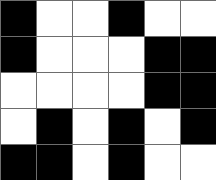[["black", "white", "white", "black", "white", "white"], ["black", "white", "white", "white", "black", "black"], ["white", "white", "white", "white", "black", "black"], ["white", "black", "white", "black", "white", "black"], ["black", "black", "white", "black", "white", "white"]]